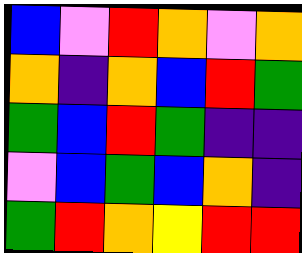[["blue", "violet", "red", "orange", "violet", "orange"], ["orange", "indigo", "orange", "blue", "red", "green"], ["green", "blue", "red", "green", "indigo", "indigo"], ["violet", "blue", "green", "blue", "orange", "indigo"], ["green", "red", "orange", "yellow", "red", "red"]]